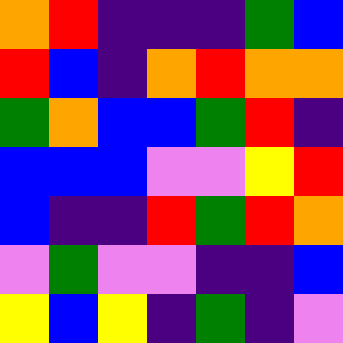[["orange", "red", "indigo", "indigo", "indigo", "green", "blue"], ["red", "blue", "indigo", "orange", "red", "orange", "orange"], ["green", "orange", "blue", "blue", "green", "red", "indigo"], ["blue", "blue", "blue", "violet", "violet", "yellow", "red"], ["blue", "indigo", "indigo", "red", "green", "red", "orange"], ["violet", "green", "violet", "violet", "indigo", "indigo", "blue"], ["yellow", "blue", "yellow", "indigo", "green", "indigo", "violet"]]